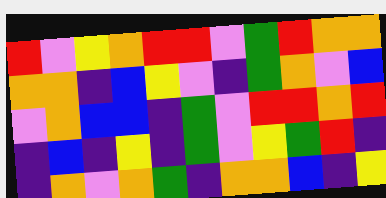[["red", "violet", "yellow", "orange", "red", "red", "violet", "green", "red", "orange", "orange"], ["orange", "orange", "indigo", "blue", "yellow", "violet", "indigo", "green", "orange", "violet", "blue"], ["violet", "orange", "blue", "blue", "indigo", "green", "violet", "red", "red", "orange", "red"], ["indigo", "blue", "indigo", "yellow", "indigo", "green", "violet", "yellow", "green", "red", "indigo"], ["indigo", "orange", "violet", "orange", "green", "indigo", "orange", "orange", "blue", "indigo", "yellow"]]